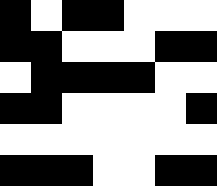[["black", "white", "black", "black", "white", "white", "white"], ["black", "black", "white", "white", "white", "black", "black"], ["white", "black", "black", "black", "black", "white", "white"], ["black", "black", "white", "white", "white", "white", "black"], ["white", "white", "white", "white", "white", "white", "white"], ["black", "black", "black", "white", "white", "black", "black"]]